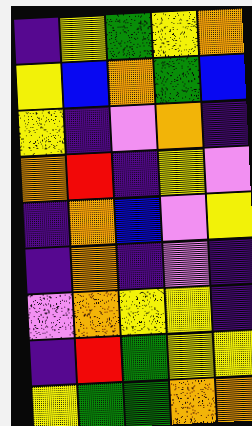[["indigo", "yellow", "green", "yellow", "orange"], ["yellow", "blue", "orange", "green", "blue"], ["yellow", "indigo", "violet", "orange", "indigo"], ["orange", "red", "indigo", "yellow", "violet"], ["indigo", "orange", "blue", "violet", "yellow"], ["indigo", "orange", "indigo", "violet", "indigo"], ["violet", "orange", "yellow", "yellow", "indigo"], ["indigo", "red", "green", "yellow", "yellow"], ["yellow", "green", "green", "orange", "orange"]]